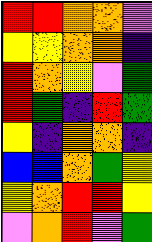[["red", "red", "orange", "orange", "violet"], ["yellow", "yellow", "orange", "orange", "indigo"], ["red", "orange", "yellow", "violet", "green"], ["red", "green", "indigo", "red", "green"], ["yellow", "indigo", "orange", "orange", "indigo"], ["blue", "blue", "orange", "green", "yellow"], ["yellow", "orange", "red", "red", "yellow"], ["violet", "orange", "red", "violet", "green"]]